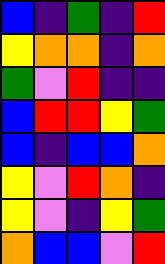[["blue", "indigo", "green", "indigo", "red"], ["yellow", "orange", "orange", "indigo", "orange"], ["green", "violet", "red", "indigo", "indigo"], ["blue", "red", "red", "yellow", "green"], ["blue", "indigo", "blue", "blue", "orange"], ["yellow", "violet", "red", "orange", "indigo"], ["yellow", "violet", "indigo", "yellow", "green"], ["orange", "blue", "blue", "violet", "red"]]